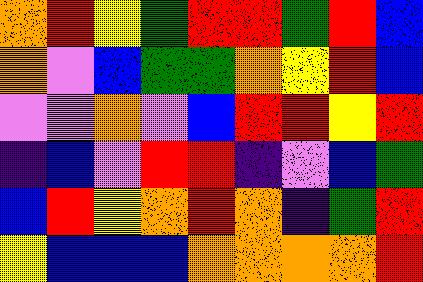[["orange", "red", "yellow", "green", "red", "red", "green", "red", "blue"], ["orange", "violet", "blue", "green", "green", "orange", "yellow", "red", "blue"], ["violet", "violet", "orange", "violet", "blue", "red", "red", "yellow", "red"], ["indigo", "blue", "violet", "red", "red", "indigo", "violet", "blue", "green"], ["blue", "red", "yellow", "orange", "red", "orange", "indigo", "green", "red"], ["yellow", "blue", "blue", "blue", "orange", "orange", "orange", "orange", "red"]]